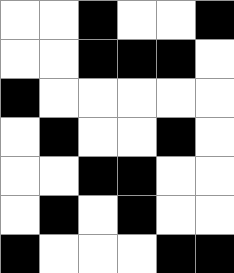[["white", "white", "black", "white", "white", "black"], ["white", "white", "black", "black", "black", "white"], ["black", "white", "white", "white", "white", "white"], ["white", "black", "white", "white", "black", "white"], ["white", "white", "black", "black", "white", "white"], ["white", "black", "white", "black", "white", "white"], ["black", "white", "white", "white", "black", "black"]]